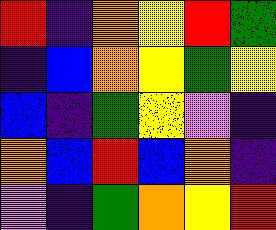[["red", "indigo", "orange", "yellow", "red", "green"], ["indigo", "blue", "orange", "yellow", "green", "yellow"], ["blue", "indigo", "green", "yellow", "violet", "indigo"], ["orange", "blue", "red", "blue", "orange", "indigo"], ["violet", "indigo", "green", "orange", "yellow", "red"]]